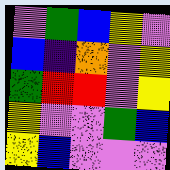[["violet", "green", "blue", "yellow", "violet"], ["blue", "indigo", "orange", "violet", "yellow"], ["green", "red", "red", "violet", "yellow"], ["yellow", "violet", "violet", "green", "blue"], ["yellow", "blue", "violet", "violet", "violet"]]